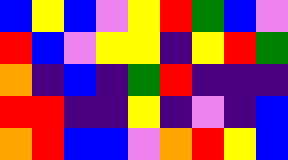[["blue", "yellow", "blue", "violet", "yellow", "red", "green", "blue", "violet"], ["red", "blue", "violet", "yellow", "yellow", "indigo", "yellow", "red", "green"], ["orange", "indigo", "blue", "indigo", "green", "red", "indigo", "indigo", "indigo"], ["red", "red", "indigo", "indigo", "yellow", "indigo", "violet", "indigo", "blue"], ["orange", "red", "blue", "blue", "violet", "orange", "red", "yellow", "blue"]]